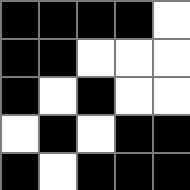[["black", "black", "black", "black", "white"], ["black", "black", "white", "white", "white"], ["black", "white", "black", "white", "white"], ["white", "black", "white", "black", "black"], ["black", "white", "black", "black", "black"]]